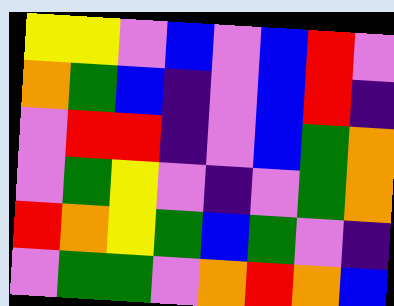[["yellow", "yellow", "violet", "blue", "violet", "blue", "red", "violet"], ["orange", "green", "blue", "indigo", "violet", "blue", "red", "indigo"], ["violet", "red", "red", "indigo", "violet", "blue", "green", "orange"], ["violet", "green", "yellow", "violet", "indigo", "violet", "green", "orange"], ["red", "orange", "yellow", "green", "blue", "green", "violet", "indigo"], ["violet", "green", "green", "violet", "orange", "red", "orange", "blue"]]